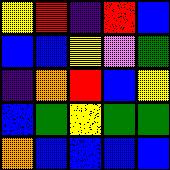[["yellow", "red", "indigo", "red", "blue"], ["blue", "blue", "yellow", "violet", "green"], ["indigo", "orange", "red", "blue", "yellow"], ["blue", "green", "yellow", "green", "green"], ["orange", "blue", "blue", "blue", "blue"]]